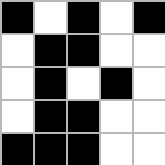[["black", "white", "black", "white", "black"], ["white", "black", "black", "white", "white"], ["white", "black", "white", "black", "white"], ["white", "black", "black", "white", "white"], ["black", "black", "black", "white", "white"]]